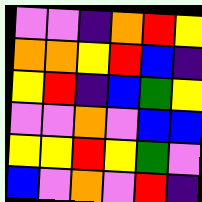[["violet", "violet", "indigo", "orange", "red", "yellow"], ["orange", "orange", "yellow", "red", "blue", "indigo"], ["yellow", "red", "indigo", "blue", "green", "yellow"], ["violet", "violet", "orange", "violet", "blue", "blue"], ["yellow", "yellow", "red", "yellow", "green", "violet"], ["blue", "violet", "orange", "violet", "red", "indigo"]]